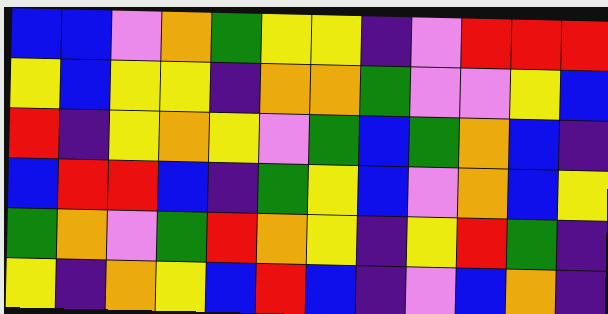[["blue", "blue", "violet", "orange", "green", "yellow", "yellow", "indigo", "violet", "red", "red", "red"], ["yellow", "blue", "yellow", "yellow", "indigo", "orange", "orange", "green", "violet", "violet", "yellow", "blue"], ["red", "indigo", "yellow", "orange", "yellow", "violet", "green", "blue", "green", "orange", "blue", "indigo"], ["blue", "red", "red", "blue", "indigo", "green", "yellow", "blue", "violet", "orange", "blue", "yellow"], ["green", "orange", "violet", "green", "red", "orange", "yellow", "indigo", "yellow", "red", "green", "indigo"], ["yellow", "indigo", "orange", "yellow", "blue", "red", "blue", "indigo", "violet", "blue", "orange", "indigo"]]